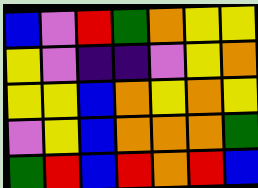[["blue", "violet", "red", "green", "orange", "yellow", "yellow"], ["yellow", "violet", "indigo", "indigo", "violet", "yellow", "orange"], ["yellow", "yellow", "blue", "orange", "yellow", "orange", "yellow"], ["violet", "yellow", "blue", "orange", "orange", "orange", "green"], ["green", "red", "blue", "red", "orange", "red", "blue"]]